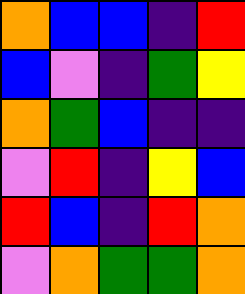[["orange", "blue", "blue", "indigo", "red"], ["blue", "violet", "indigo", "green", "yellow"], ["orange", "green", "blue", "indigo", "indigo"], ["violet", "red", "indigo", "yellow", "blue"], ["red", "blue", "indigo", "red", "orange"], ["violet", "orange", "green", "green", "orange"]]